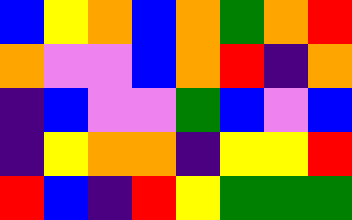[["blue", "yellow", "orange", "blue", "orange", "green", "orange", "red"], ["orange", "violet", "violet", "blue", "orange", "red", "indigo", "orange"], ["indigo", "blue", "violet", "violet", "green", "blue", "violet", "blue"], ["indigo", "yellow", "orange", "orange", "indigo", "yellow", "yellow", "red"], ["red", "blue", "indigo", "red", "yellow", "green", "green", "green"]]